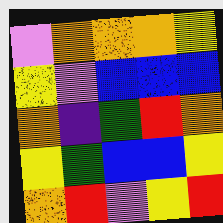[["violet", "orange", "orange", "orange", "yellow"], ["yellow", "violet", "blue", "blue", "blue"], ["orange", "indigo", "green", "red", "orange"], ["yellow", "green", "blue", "blue", "yellow"], ["orange", "red", "violet", "yellow", "red"]]